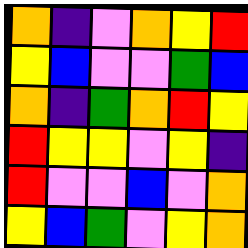[["orange", "indigo", "violet", "orange", "yellow", "red"], ["yellow", "blue", "violet", "violet", "green", "blue"], ["orange", "indigo", "green", "orange", "red", "yellow"], ["red", "yellow", "yellow", "violet", "yellow", "indigo"], ["red", "violet", "violet", "blue", "violet", "orange"], ["yellow", "blue", "green", "violet", "yellow", "orange"]]